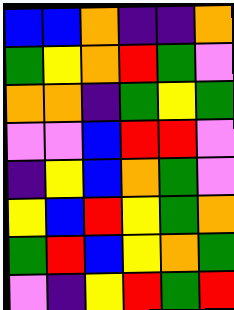[["blue", "blue", "orange", "indigo", "indigo", "orange"], ["green", "yellow", "orange", "red", "green", "violet"], ["orange", "orange", "indigo", "green", "yellow", "green"], ["violet", "violet", "blue", "red", "red", "violet"], ["indigo", "yellow", "blue", "orange", "green", "violet"], ["yellow", "blue", "red", "yellow", "green", "orange"], ["green", "red", "blue", "yellow", "orange", "green"], ["violet", "indigo", "yellow", "red", "green", "red"]]